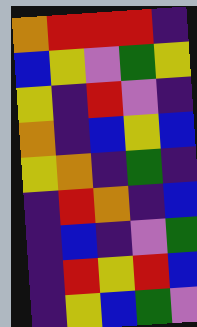[["orange", "red", "red", "red", "indigo"], ["blue", "yellow", "violet", "green", "yellow"], ["yellow", "indigo", "red", "violet", "indigo"], ["orange", "indigo", "blue", "yellow", "blue"], ["yellow", "orange", "indigo", "green", "indigo"], ["indigo", "red", "orange", "indigo", "blue"], ["indigo", "blue", "indigo", "violet", "green"], ["indigo", "red", "yellow", "red", "blue"], ["indigo", "yellow", "blue", "green", "violet"]]